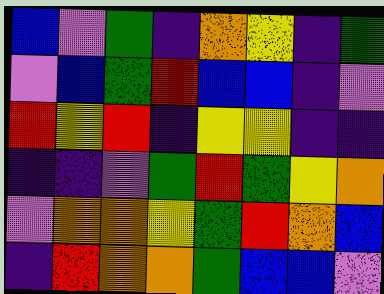[["blue", "violet", "green", "indigo", "orange", "yellow", "indigo", "green"], ["violet", "blue", "green", "red", "blue", "blue", "indigo", "violet"], ["red", "yellow", "red", "indigo", "yellow", "yellow", "indigo", "indigo"], ["indigo", "indigo", "violet", "green", "red", "green", "yellow", "orange"], ["violet", "orange", "orange", "yellow", "green", "red", "orange", "blue"], ["indigo", "red", "orange", "orange", "green", "blue", "blue", "violet"]]